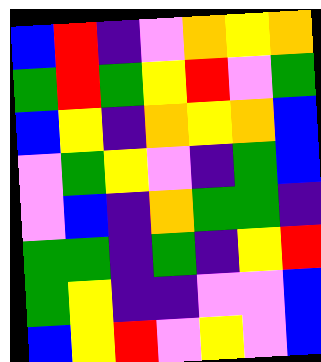[["blue", "red", "indigo", "violet", "orange", "yellow", "orange"], ["green", "red", "green", "yellow", "red", "violet", "green"], ["blue", "yellow", "indigo", "orange", "yellow", "orange", "blue"], ["violet", "green", "yellow", "violet", "indigo", "green", "blue"], ["violet", "blue", "indigo", "orange", "green", "green", "indigo"], ["green", "green", "indigo", "green", "indigo", "yellow", "red"], ["green", "yellow", "indigo", "indigo", "violet", "violet", "blue"], ["blue", "yellow", "red", "violet", "yellow", "violet", "blue"]]